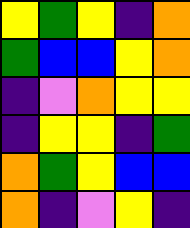[["yellow", "green", "yellow", "indigo", "orange"], ["green", "blue", "blue", "yellow", "orange"], ["indigo", "violet", "orange", "yellow", "yellow"], ["indigo", "yellow", "yellow", "indigo", "green"], ["orange", "green", "yellow", "blue", "blue"], ["orange", "indigo", "violet", "yellow", "indigo"]]